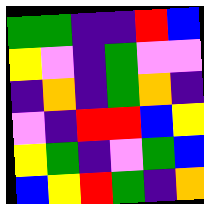[["green", "green", "indigo", "indigo", "red", "blue"], ["yellow", "violet", "indigo", "green", "violet", "violet"], ["indigo", "orange", "indigo", "green", "orange", "indigo"], ["violet", "indigo", "red", "red", "blue", "yellow"], ["yellow", "green", "indigo", "violet", "green", "blue"], ["blue", "yellow", "red", "green", "indigo", "orange"]]